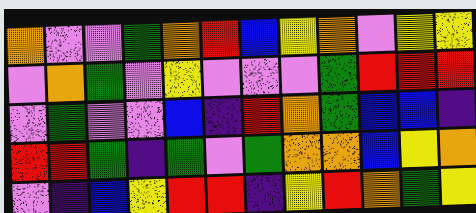[["orange", "violet", "violet", "green", "orange", "red", "blue", "yellow", "orange", "violet", "yellow", "yellow"], ["violet", "orange", "green", "violet", "yellow", "violet", "violet", "violet", "green", "red", "red", "red"], ["violet", "green", "violet", "violet", "blue", "indigo", "red", "orange", "green", "blue", "blue", "indigo"], ["red", "red", "green", "indigo", "green", "violet", "green", "orange", "orange", "blue", "yellow", "orange"], ["violet", "indigo", "blue", "yellow", "red", "red", "indigo", "yellow", "red", "orange", "green", "yellow"]]